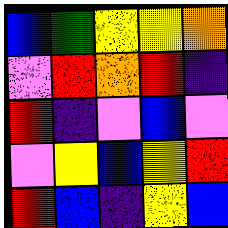[["blue", "green", "yellow", "yellow", "orange"], ["violet", "red", "orange", "red", "indigo"], ["red", "indigo", "violet", "blue", "violet"], ["violet", "yellow", "blue", "yellow", "red"], ["red", "blue", "indigo", "yellow", "blue"]]